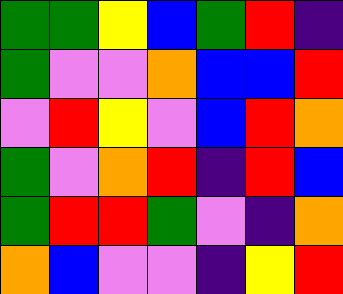[["green", "green", "yellow", "blue", "green", "red", "indigo"], ["green", "violet", "violet", "orange", "blue", "blue", "red"], ["violet", "red", "yellow", "violet", "blue", "red", "orange"], ["green", "violet", "orange", "red", "indigo", "red", "blue"], ["green", "red", "red", "green", "violet", "indigo", "orange"], ["orange", "blue", "violet", "violet", "indigo", "yellow", "red"]]